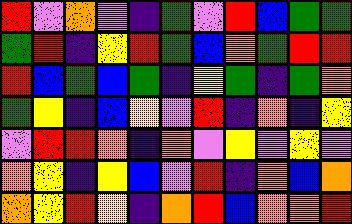[["red", "violet", "orange", "violet", "indigo", "green", "violet", "red", "blue", "green", "green"], ["green", "red", "indigo", "yellow", "red", "green", "blue", "orange", "green", "red", "red"], ["red", "blue", "green", "blue", "green", "indigo", "yellow", "green", "indigo", "green", "orange"], ["green", "yellow", "indigo", "blue", "yellow", "violet", "red", "indigo", "orange", "indigo", "yellow"], ["violet", "red", "red", "orange", "indigo", "orange", "violet", "yellow", "violet", "yellow", "violet"], ["orange", "yellow", "indigo", "yellow", "blue", "violet", "red", "indigo", "orange", "blue", "orange"], ["orange", "yellow", "red", "yellow", "indigo", "orange", "red", "blue", "orange", "orange", "red"]]